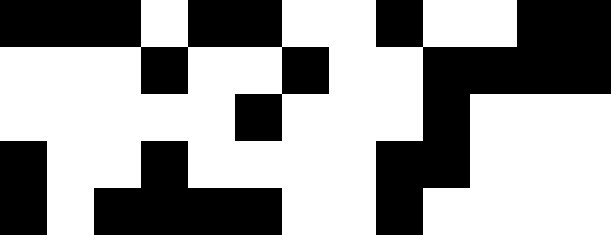[["black", "black", "black", "white", "black", "black", "white", "white", "black", "white", "white", "black", "black"], ["white", "white", "white", "black", "white", "white", "black", "white", "white", "black", "black", "black", "black"], ["white", "white", "white", "white", "white", "black", "white", "white", "white", "black", "white", "white", "white"], ["black", "white", "white", "black", "white", "white", "white", "white", "black", "black", "white", "white", "white"], ["black", "white", "black", "black", "black", "black", "white", "white", "black", "white", "white", "white", "white"]]